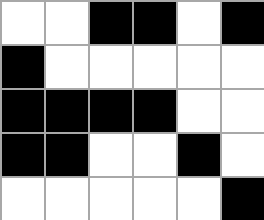[["white", "white", "black", "black", "white", "black"], ["black", "white", "white", "white", "white", "white"], ["black", "black", "black", "black", "white", "white"], ["black", "black", "white", "white", "black", "white"], ["white", "white", "white", "white", "white", "black"]]